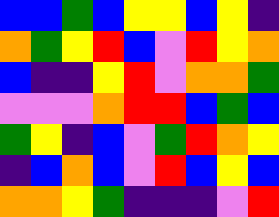[["blue", "blue", "green", "blue", "yellow", "yellow", "blue", "yellow", "indigo"], ["orange", "green", "yellow", "red", "blue", "violet", "red", "yellow", "orange"], ["blue", "indigo", "indigo", "yellow", "red", "violet", "orange", "orange", "green"], ["violet", "violet", "violet", "orange", "red", "red", "blue", "green", "blue"], ["green", "yellow", "indigo", "blue", "violet", "green", "red", "orange", "yellow"], ["indigo", "blue", "orange", "blue", "violet", "red", "blue", "yellow", "blue"], ["orange", "orange", "yellow", "green", "indigo", "indigo", "indigo", "violet", "red"]]